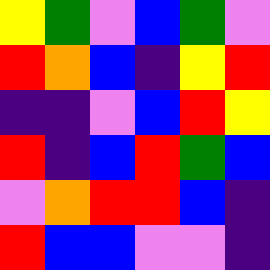[["yellow", "green", "violet", "blue", "green", "violet"], ["red", "orange", "blue", "indigo", "yellow", "red"], ["indigo", "indigo", "violet", "blue", "red", "yellow"], ["red", "indigo", "blue", "red", "green", "blue"], ["violet", "orange", "red", "red", "blue", "indigo"], ["red", "blue", "blue", "violet", "violet", "indigo"]]